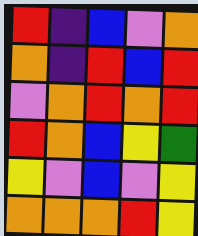[["red", "indigo", "blue", "violet", "orange"], ["orange", "indigo", "red", "blue", "red"], ["violet", "orange", "red", "orange", "red"], ["red", "orange", "blue", "yellow", "green"], ["yellow", "violet", "blue", "violet", "yellow"], ["orange", "orange", "orange", "red", "yellow"]]